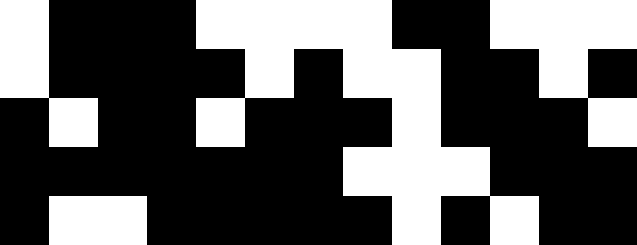[["white", "black", "black", "black", "white", "white", "white", "white", "black", "black", "white", "white", "white"], ["white", "black", "black", "black", "black", "white", "black", "white", "white", "black", "black", "white", "black"], ["black", "white", "black", "black", "white", "black", "black", "black", "white", "black", "black", "black", "white"], ["black", "black", "black", "black", "black", "black", "black", "white", "white", "white", "black", "black", "black"], ["black", "white", "white", "black", "black", "black", "black", "black", "white", "black", "white", "black", "black"]]